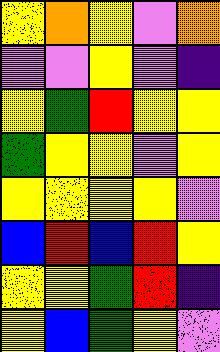[["yellow", "orange", "yellow", "violet", "orange"], ["violet", "violet", "yellow", "violet", "indigo"], ["yellow", "green", "red", "yellow", "yellow"], ["green", "yellow", "yellow", "violet", "yellow"], ["yellow", "yellow", "yellow", "yellow", "violet"], ["blue", "red", "blue", "red", "yellow"], ["yellow", "yellow", "green", "red", "indigo"], ["yellow", "blue", "green", "yellow", "violet"]]